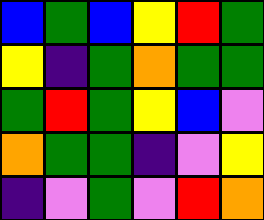[["blue", "green", "blue", "yellow", "red", "green"], ["yellow", "indigo", "green", "orange", "green", "green"], ["green", "red", "green", "yellow", "blue", "violet"], ["orange", "green", "green", "indigo", "violet", "yellow"], ["indigo", "violet", "green", "violet", "red", "orange"]]